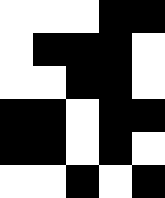[["white", "white", "white", "black", "black"], ["white", "black", "black", "black", "white"], ["white", "white", "black", "black", "white"], ["black", "black", "white", "black", "black"], ["black", "black", "white", "black", "white"], ["white", "white", "black", "white", "black"]]